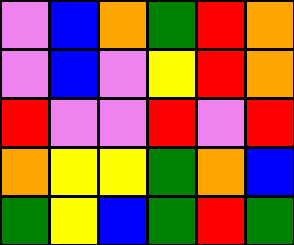[["violet", "blue", "orange", "green", "red", "orange"], ["violet", "blue", "violet", "yellow", "red", "orange"], ["red", "violet", "violet", "red", "violet", "red"], ["orange", "yellow", "yellow", "green", "orange", "blue"], ["green", "yellow", "blue", "green", "red", "green"]]